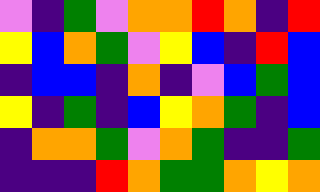[["violet", "indigo", "green", "violet", "orange", "orange", "red", "orange", "indigo", "red"], ["yellow", "blue", "orange", "green", "violet", "yellow", "blue", "indigo", "red", "blue"], ["indigo", "blue", "blue", "indigo", "orange", "indigo", "violet", "blue", "green", "blue"], ["yellow", "indigo", "green", "indigo", "blue", "yellow", "orange", "green", "indigo", "blue"], ["indigo", "orange", "orange", "green", "violet", "orange", "green", "indigo", "indigo", "green"], ["indigo", "indigo", "indigo", "red", "orange", "green", "green", "orange", "yellow", "orange"]]